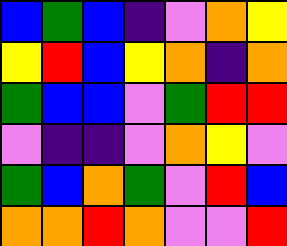[["blue", "green", "blue", "indigo", "violet", "orange", "yellow"], ["yellow", "red", "blue", "yellow", "orange", "indigo", "orange"], ["green", "blue", "blue", "violet", "green", "red", "red"], ["violet", "indigo", "indigo", "violet", "orange", "yellow", "violet"], ["green", "blue", "orange", "green", "violet", "red", "blue"], ["orange", "orange", "red", "orange", "violet", "violet", "red"]]